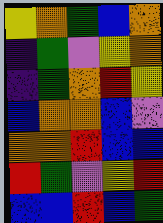[["yellow", "orange", "green", "blue", "orange"], ["indigo", "green", "violet", "yellow", "orange"], ["indigo", "green", "orange", "red", "yellow"], ["blue", "orange", "orange", "blue", "violet"], ["orange", "orange", "red", "blue", "blue"], ["red", "green", "violet", "yellow", "red"], ["blue", "blue", "red", "blue", "green"]]